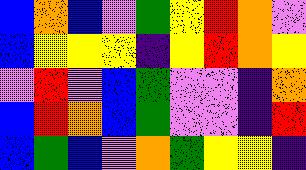[["blue", "orange", "blue", "violet", "green", "yellow", "red", "orange", "violet"], ["blue", "yellow", "yellow", "yellow", "indigo", "yellow", "red", "orange", "yellow"], ["violet", "red", "violet", "blue", "green", "violet", "violet", "indigo", "orange"], ["blue", "red", "orange", "blue", "green", "violet", "violet", "indigo", "red"], ["blue", "green", "blue", "violet", "orange", "green", "yellow", "yellow", "indigo"]]